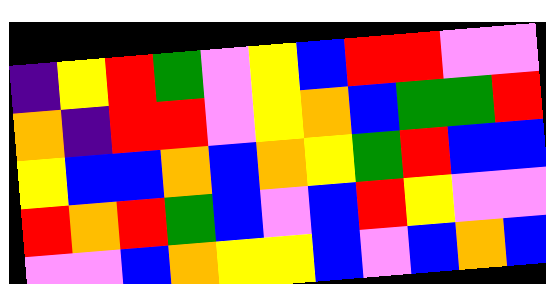[["indigo", "yellow", "red", "green", "violet", "yellow", "blue", "red", "red", "violet", "violet"], ["orange", "indigo", "red", "red", "violet", "yellow", "orange", "blue", "green", "green", "red"], ["yellow", "blue", "blue", "orange", "blue", "orange", "yellow", "green", "red", "blue", "blue"], ["red", "orange", "red", "green", "blue", "violet", "blue", "red", "yellow", "violet", "violet"], ["violet", "violet", "blue", "orange", "yellow", "yellow", "blue", "violet", "blue", "orange", "blue"]]